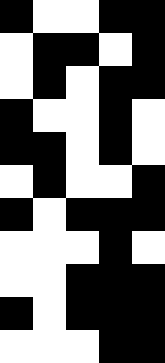[["black", "white", "white", "black", "black"], ["white", "black", "black", "white", "black"], ["white", "black", "white", "black", "black"], ["black", "white", "white", "black", "white"], ["black", "black", "white", "black", "white"], ["white", "black", "white", "white", "black"], ["black", "white", "black", "black", "black"], ["white", "white", "white", "black", "white"], ["white", "white", "black", "black", "black"], ["black", "white", "black", "black", "black"], ["white", "white", "white", "black", "black"]]